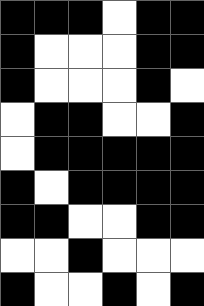[["black", "black", "black", "white", "black", "black"], ["black", "white", "white", "white", "black", "black"], ["black", "white", "white", "white", "black", "white"], ["white", "black", "black", "white", "white", "black"], ["white", "black", "black", "black", "black", "black"], ["black", "white", "black", "black", "black", "black"], ["black", "black", "white", "white", "black", "black"], ["white", "white", "black", "white", "white", "white"], ["black", "white", "white", "black", "white", "black"]]